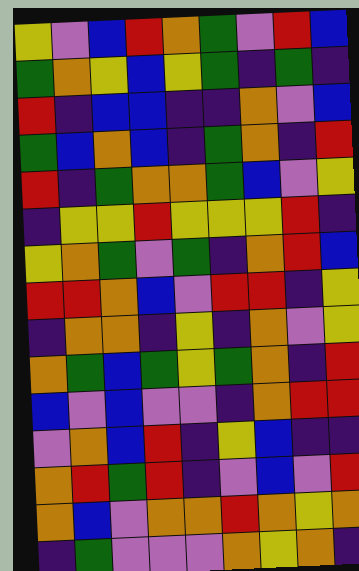[["yellow", "violet", "blue", "red", "orange", "green", "violet", "red", "blue"], ["green", "orange", "yellow", "blue", "yellow", "green", "indigo", "green", "indigo"], ["red", "indigo", "blue", "blue", "indigo", "indigo", "orange", "violet", "blue"], ["green", "blue", "orange", "blue", "indigo", "green", "orange", "indigo", "red"], ["red", "indigo", "green", "orange", "orange", "green", "blue", "violet", "yellow"], ["indigo", "yellow", "yellow", "red", "yellow", "yellow", "yellow", "red", "indigo"], ["yellow", "orange", "green", "violet", "green", "indigo", "orange", "red", "blue"], ["red", "red", "orange", "blue", "violet", "red", "red", "indigo", "yellow"], ["indigo", "orange", "orange", "indigo", "yellow", "indigo", "orange", "violet", "yellow"], ["orange", "green", "blue", "green", "yellow", "green", "orange", "indigo", "red"], ["blue", "violet", "blue", "violet", "violet", "indigo", "orange", "red", "red"], ["violet", "orange", "blue", "red", "indigo", "yellow", "blue", "indigo", "indigo"], ["orange", "red", "green", "red", "indigo", "violet", "blue", "violet", "red"], ["orange", "blue", "violet", "orange", "orange", "red", "orange", "yellow", "orange"], ["indigo", "green", "violet", "violet", "violet", "orange", "yellow", "orange", "indigo"]]